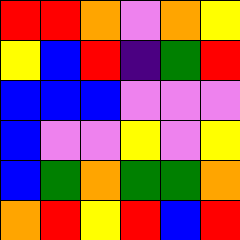[["red", "red", "orange", "violet", "orange", "yellow"], ["yellow", "blue", "red", "indigo", "green", "red"], ["blue", "blue", "blue", "violet", "violet", "violet"], ["blue", "violet", "violet", "yellow", "violet", "yellow"], ["blue", "green", "orange", "green", "green", "orange"], ["orange", "red", "yellow", "red", "blue", "red"]]